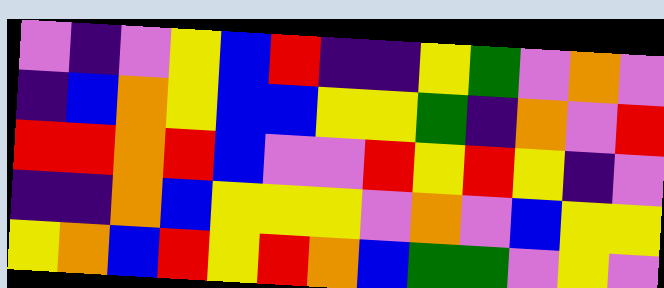[["violet", "indigo", "violet", "yellow", "blue", "red", "indigo", "indigo", "yellow", "green", "violet", "orange", "violet"], ["indigo", "blue", "orange", "yellow", "blue", "blue", "yellow", "yellow", "green", "indigo", "orange", "violet", "red"], ["red", "red", "orange", "red", "blue", "violet", "violet", "red", "yellow", "red", "yellow", "indigo", "violet"], ["indigo", "indigo", "orange", "blue", "yellow", "yellow", "yellow", "violet", "orange", "violet", "blue", "yellow", "yellow"], ["yellow", "orange", "blue", "red", "yellow", "red", "orange", "blue", "green", "green", "violet", "yellow", "violet"]]